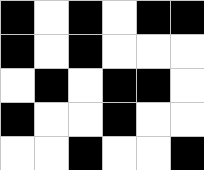[["black", "white", "black", "white", "black", "black"], ["black", "white", "black", "white", "white", "white"], ["white", "black", "white", "black", "black", "white"], ["black", "white", "white", "black", "white", "white"], ["white", "white", "black", "white", "white", "black"]]